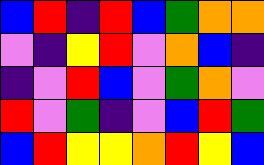[["blue", "red", "indigo", "red", "blue", "green", "orange", "orange"], ["violet", "indigo", "yellow", "red", "violet", "orange", "blue", "indigo"], ["indigo", "violet", "red", "blue", "violet", "green", "orange", "violet"], ["red", "violet", "green", "indigo", "violet", "blue", "red", "green"], ["blue", "red", "yellow", "yellow", "orange", "red", "yellow", "blue"]]